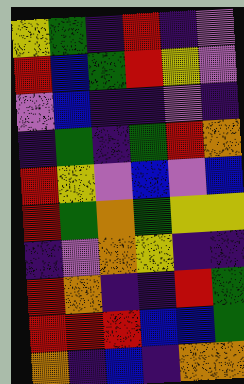[["yellow", "green", "indigo", "red", "indigo", "violet"], ["red", "blue", "green", "red", "yellow", "violet"], ["violet", "blue", "indigo", "indigo", "violet", "indigo"], ["indigo", "green", "indigo", "green", "red", "orange"], ["red", "yellow", "violet", "blue", "violet", "blue"], ["red", "green", "orange", "green", "yellow", "yellow"], ["indigo", "violet", "orange", "yellow", "indigo", "indigo"], ["red", "orange", "indigo", "indigo", "red", "green"], ["red", "red", "red", "blue", "blue", "green"], ["orange", "indigo", "blue", "indigo", "orange", "orange"]]